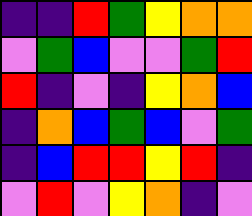[["indigo", "indigo", "red", "green", "yellow", "orange", "orange"], ["violet", "green", "blue", "violet", "violet", "green", "red"], ["red", "indigo", "violet", "indigo", "yellow", "orange", "blue"], ["indigo", "orange", "blue", "green", "blue", "violet", "green"], ["indigo", "blue", "red", "red", "yellow", "red", "indigo"], ["violet", "red", "violet", "yellow", "orange", "indigo", "violet"]]